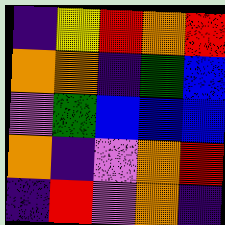[["indigo", "yellow", "red", "orange", "red"], ["orange", "orange", "indigo", "green", "blue"], ["violet", "green", "blue", "blue", "blue"], ["orange", "indigo", "violet", "orange", "red"], ["indigo", "red", "violet", "orange", "indigo"]]